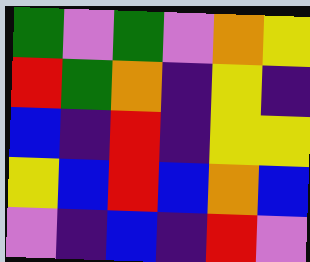[["green", "violet", "green", "violet", "orange", "yellow"], ["red", "green", "orange", "indigo", "yellow", "indigo"], ["blue", "indigo", "red", "indigo", "yellow", "yellow"], ["yellow", "blue", "red", "blue", "orange", "blue"], ["violet", "indigo", "blue", "indigo", "red", "violet"]]